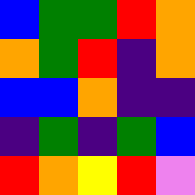[["blue", "green", "green", "red", "orange"], ["orange", "green", "red", "indigo", "orange"], ["blue", "blue", "orange", "indigo", "indigo"], ["indigo", "green", "indigo", "green", "blue"], ["red", "orange", "yellow", "red", "violet"]]